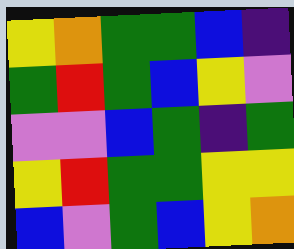[["yellow", "orange", "green", "green", "blue", "indigo"], ["green", "red", "green", "blue", "yellow", "violet"], ["violet", "violet", "blue", "green", "indigo", "green"], ["yellow", "red", "green", "green", "yellow", "yellow"], ["blue", "violet", "green", "blue", "yellow", "orange"]]